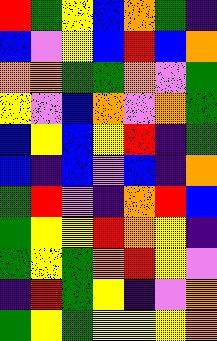[["red", "green", "yellow", "blue", "orange", "green", "indigo"], ["blue", "violet", "yellow", "blue", "red", "blue", "orange"], ["orange", "orange", "green", "green", "orange", "violet", "green"], ["yellow", "violet", "blue", "orange", "violet", "orange", "green"], ["blue", "yellow", "blue", "yellow", "red", "indigo", "green"], ["blue", "indigo", "blue", "violet", "blue", "indigo", "orange"], ["green", "red", "violet", "indigo", "orange", "red", "blue"], ["green", "yellow", "yellow", "red", "orange", "yellow", "indigo"], ["green", "yellow", "green", "orange", "red", "yellow", "violet"], ["indigo", "red", "green", "yellow", "indigo", "violet", "orange"], ["green", "yellow", "green", "yellow", "yellow", "yellow", "orange"]]